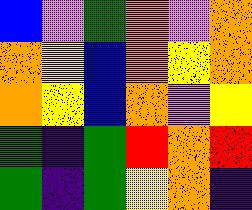[["blue", "violet", "green", "orange", "violet", "orange"], ["orange", "yellow", "blue", "orange", "yellow", "orange"], ["orange", "yellow", "blue", "orange", "violet", "yellow"], ["green", "indigo", "green", "red", "orange", "red"], ["green", "indigo", "green", "yellow", "orange", "indigo"]]